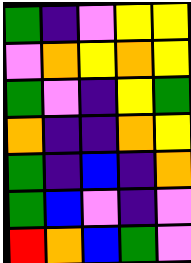[["green", "indigo", "violet", "yellow", "yellow"], ["violet", "orange", "yellow", "orange", "yellow"], ["green", "violet", "indigo", "yellow", "green"], ["orange", "indigo", "indigo", "orange", "yellow"], ["green", "indigo", "blue", "indigo", "orange"], ["green", "blue", "violet", "indigo", "violet"], ["red", "orange", "blue", "green", "violet"]]